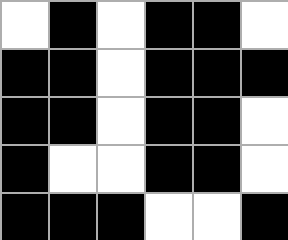[["white", "black", "white", "black", "black", "white"], ["black", "black", "white", "black", "black", "black"], ["black", "black", "white", "black", "black", "white"], ["black", "white", "white", "black", "black", "white"], ["black", "black", "black", "white", "white", "black"]]